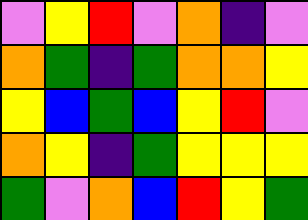[["violet", "yellow", "red", "violet", "orange", "indigo", "violet"], ["orange", "green", "indigo", "green", "orange", "orange", "yellow"], ["yellow", "blue", "green", "blue", "yellow", "red", "violet"], ["orange", "yellow", "indigo", "green", "yellow", "yellow", "yellow"], ["green", "violet", "orange", "blue", "red", "yellow", "green"]]